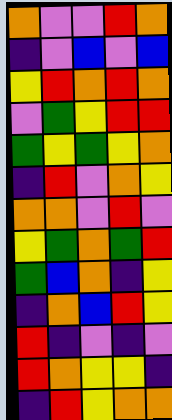[["orange", "violet", "violet", "red", "orange"], ["indigo", "violet", "blue", "violet", "blue"], ["yellow", "red", "orange", "red", "orange"], ["violet", "green", "yellow", "red", "red"], ["green", "yellow", "green", "yellow", "orange"], ["indigo", "red", "violet", "orange", "yellow"], ["orange", "orange", "violet", "red", "violet"], ["yellow", "green", "orange", "green", "red"], ["green", "blue", "orange", "indigo", "yellow"], ["indigo", "orange", "blue", "red", "yellow"], ["red", "indigo", "violet", "indigo", "violet"], ["red", "orange", "yellow", "yellow", "indigo"], ["indigo", "red", "yellow", "orange", "orange"]]